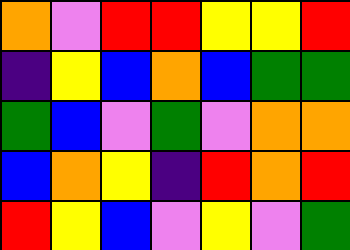[["orange", "violet", "red", "red", "yellow", "yellow", "red"], ["indigo", "yellow", "blue", "orange", "blue", "green", "green"], ["green", "blue", "violet", "green", "violet", "orange", "orange"], ["blue", "orange", "yellow", "indigo", "red", "orange", "red"], ["red", "yellow", "blue", "violet", "yellow", "violet", "green"]]